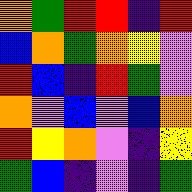[["orange", "green", "red", "red", "indigo", "red"], ["blue", "orange", "green", "orange", "yellow", "violet"], ["red", "blue", "indigo", "red", "green", "violet"], ["orange", "violet", "blue", "violet", "blue", "orange"], ["red", "yellow", "orange", "violet", "indigo", "yellow"], ["green", "blue", "indigo", "violet", "indigo", "green"]]